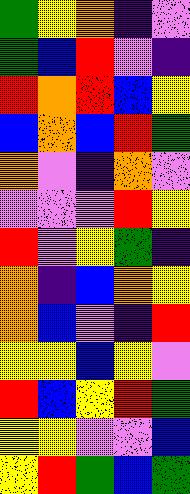[["green", "yellow", "orange", "indigo", "violet"], ["green", "blue", "red", "violet", "indigo"], ["red", "orange", "red", "blue", "yellow"], ["blue", "orange", "blue", "red", "green"], ["orange", "violet", "indigo", "orange", "violet"], ["violet", "violet", "violet", "red", "yellow"], ["red", "violet", "yellow", "green", "indigo"], ["orange", "indigo", "blue", "orange", "yellow"], ["orange", "blue", "violet", "indigo", "red"], ["yellow", "yellow", "blue", "yellow", "violet"], ["red", "blue", "yellow", "red", "green"], ["yellow", "yellow", "violet", "violet", "blue"], ["yellow", "red", "green", "blue", "green"]]